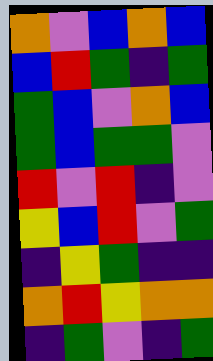[["orange", "violet", "blue", "orange", "blue"], ["blue", "red", "green", "indigo", "green"], ["green", "blue", "violet", "orange", "blue"], ["green", "blue", "green", "green", "violet"], ["red", "violet", "red", "indigo", "violet"], ["yellow", "blue", "red", "violet", "green"], ["indigo", "yellow", "green", "indigo", "indigo"], ["orange", "red", "yellow", "orange", "orange"], ["indigo", "green", "violet", "indigo", "green"]]